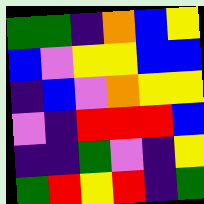[["green", "green", "indigo", "orange", "blue", "yellow"], ["blue", "violet", "yellow", "yellow", "blue", "blue"], ["indigo", "blue", "violet", "orange", "yellow", "yellow"], ["violet", "indigo", "red", "red", "red", "blue"], ["indigo", "indigo", "green", "violet", "indigo", "yellow"], ["green", "red", "yellow", "red", "indigo", "green"]]